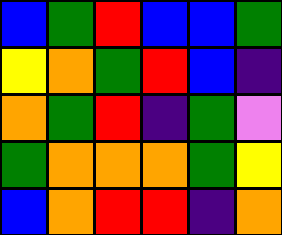[["blue", "green", "red", "blue", "blue", "green"], ["yellow", "orange", "green", "red", "blue", "indigo"], ["orange", "green", "red", "indigo", "green", "violet"], ["green", "orange", "orange", "orange", "green", "yellow"], ["blue", "orange", "red", "red", "indigo", "orange"]]